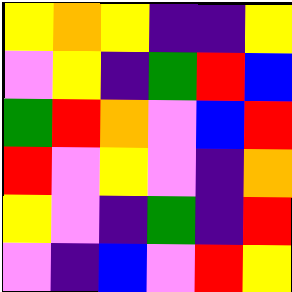[["yellow", "orange", "yellow", "indigo", "indigo", "yellow"], ["violet", "yellow", "indigo", "green", "red", "blue"], ["green", "red", "orange", "violet", "blue", "red"], ["red", "violet", "yellow", "violet", "indigo", "orange"], ["yellow", "violet", "indigo", "green", "indigo", "red"], ["violet", "indigo", "blue", "violet", "red", "yellow"]]